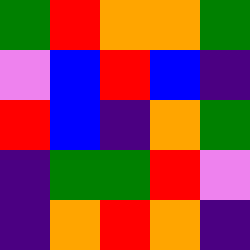[["green", "red", "orange", "orange", "green"], ["violet", "blue", "red", "blue", "indigo"], ["red", "blue", "indigo", "orange", "green"], ["indigo", "green", "green", "red", "violet"], ["indigo", "orange", "red", "orange", "indigo"]]